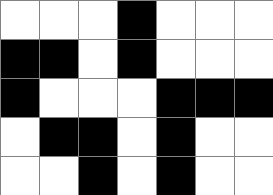[["white", "white", "white", "black", "white", "white", "white"], ["black", "black", "white", "black", "white", "white", "white"], ["black", "white", "white", "white", "black", "black", "black"], ["white", "black", "black", "white", "black", "white", "white"], ["white", "white", "black", "white", "black", "white", "white"]]